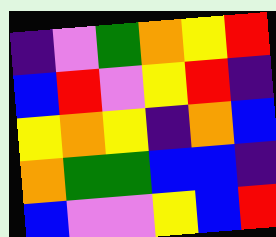[["indigo", "violet", "green", "orange", "yellow", "red"], ["blue", "red", "violet", "yellow", "red", "indigo"], ["yellow", "orange", "yellow", "indigo", "orange", "blue"], ["orange", "green", "green", "blue", "blue", "indigo"], ["blue", "violet", "violet", "yellow", "blue", "red"]]